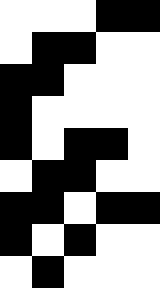[["white", "white", "white", "black", "black"], ["white", "black", "black", "white", "white"], ["black", "black", "white", "white", "white"], ["black", "white", "white", "white", "white"], ["black", "white", "black", "black", "white"], ["white", "black", "black", "white", "white"], ["black", "black", "white", "black", "black"], ["black", "white", "black", "white", "white"], ["white", "black", "white", "white", "white"]]